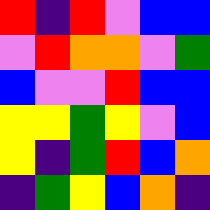[["red", "indigo", "red", "violet", "blue", "blue"], ["violet", "red", "orange", "orange", "violet", "green"], ["blue", "violet", "violet", "red", "blue", "blue"], ["yellow", "yellow", "green", "yellow", "violet", "blue"], ["yellow", "indigo", "green", "red", "blue", "orange"], ["indigo", "green", "yellow", "blue", "orange", "indigo"]]